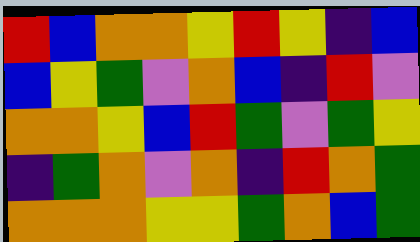[["red", "blue", "orange", "orange", "yellow", "red", "yellow", "indigo", "blue"], ["blue", "yellow", "green", "violet", "orange", "blue", "indigo", "red", "violet"], ["orange", "orange", "yellow", "blue", "red", "green", "violet", "green", "yellow"], ["indigo", "green", "orange", "violet", "orange", "indigo", "red", "orange", "green"], ["orange", "orange", "orange", "yellow", "yellow", "green", "orange", "blue", "green"]]